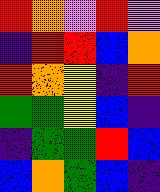[["red", "orange", "violet", "red", "violet"], ["indigo", "red", "red", "blue", "orange"], ["red", "orange", "yellow", "indigo", "red"], ["green", "green", "yellow", "blue", "indigo"], ["indigo", "green", "green", "red", "blue"], ["blue", "orange", "green", "blue", "indigo"]]